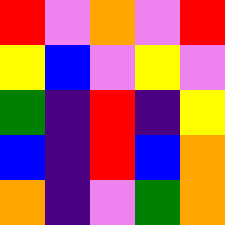[["red", "violet", "orange", "violet", "red"], ["yellow", "blue", "violet", "yellow", "violet"], ["green", "indigo", "red", "indigo", "yellow"], ["blue", "indigo", "red", "blue", "orange"], ["orange", "indigo", "violet", "green", "orange"]]